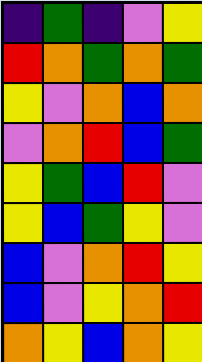[["indigo", "green", "indigo", "violet", "yellow"], ["red", "orange", "green", "orange", "green"], ["yellow", "violet", "orange", "blue", "orange"], ["violet", "orange", "red", "blue", "green"], ["yellow", "green", "blue", "red", "violet"], ["yellow", "blue", "green", "yellow", "violet"], ["blue", "violet", "orange", "red", "yellow"], ["blue", "violet", "yellow", "orange", "red"], ["orange", "yellow", "blue", "orange", "yellow"]]